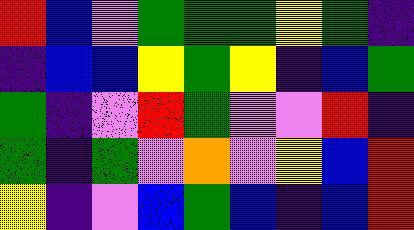[["red", "blue", "violet", "green", "green", "green", "yellow", "green", "indigo"], ["indigo", "blue", "blue", "yellow", "green", "yellow", "indigo", "blue", "green"], ["green", "indigo", "violet", "red", "green", "violet", "violet", "red", "indigo"], ["green", "indigo", "green", "violet", "orange", "violet", "yellow", "blue", "red"], ["yellow", "indigo", "violet", "blue", "green", "blue", "indigo", "blue", "red"]]